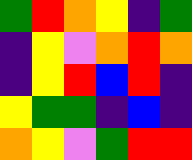[["green", "red", "orange", "yellow", "indigo", "green"], ["indigo", "yellow", "violet", "orange", "red", "orange"], ["indigo", "yellow", "red", "blue", "red", "indigo"], ["yellow", "green", "green", "indigo", "blue", "indigo"], ["orange", "yellow", "violet", "green", "red", "red"]]